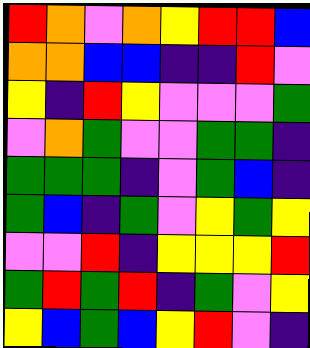[["red", "orange", "violet", "orange", "yellow", "red", "red", "blue"], ["orange", "orange", "blue", "blue", "indigo", "indigo", "red", "violet"], ["yellow", "indigo", "red", "yellow", "violet", "violet", "violet", "green"], ["violet", "orange", "green", "violet", "violet", "green", "green", "indigo"], ["green", "green", "green", "indigo", "violet", "green", "blue", "indigo"], ["green", "blue", "indigo", "green", "violet", "yellow", "green", "yellow"], ["violet", "violet", "red", "indigo", "yellow", "yellow", "yellow", "red"], ["green", "red", "green", "red", "indigo", "green", "violet", "yellow"], ["yellow", "blue", "green", "blue", "yellow", "red", "violet", "indigo"]]